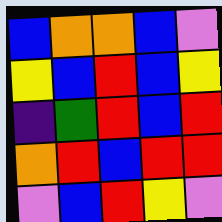[["blue", "orange", "orange", "blue", "violet"], ["yellow", "blue", "red", "blue", "yellow"], ["indigo", "green", "red", "blue", "red"], ["orange", "red", "blue", "red", "red"], ["violet", "blue", "red", "yellow", "violet"]]